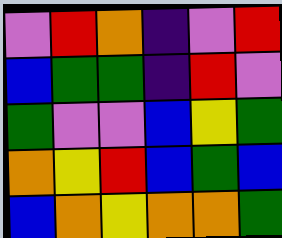[["violet", "red", "orange", "indigo", "violet", "red"], ["blue", "green", "green", "indigo", "red", "violet"], ["green", "violet", "violet", "blue", "yellow", "green"], ["orange", "yellow", "red", "blue", "green", "blue"], ["blue", "orange", "yellow", "orange", "orange", "green"]]